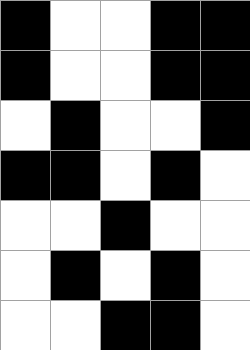[["black", "white", "white", "black", "black"], ["black", "white", "white", "black", "black"], ["white", "black", "white", "white", "black"], ["black", "black", "white", "black", "white"], ["white", "white", "black", "white", "white"], ["white", "black", "white", "black", "white"], ["white", "white", "black", "black", "white"]]